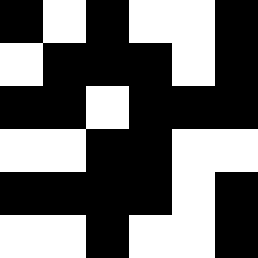[["black", "white", "black", "white", "white", "black"], ["white", "black", "black", "black", "white", "black"], ["black", "black", "white", "black", "black", "black"], ["white", "white", "black", "black", "white", "white"], ["black", "black", "black", "black", "white", "black"], ["white", "white", "black", "white", "white", "black"]]